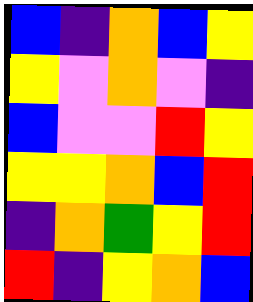[["blue", "indigo", "orange", "blue", "yellow"], ["yellow", "violet", "orange", "violet", "indigo"], ["blue", "violet", "violet", "red", "yellow"], ["yellow", "yellow", "orange", "blue", "red"], ["indigo", "orange", "green", "yellow", "red"], ["red", "indigo", "yellow", "orange", "blue"]]